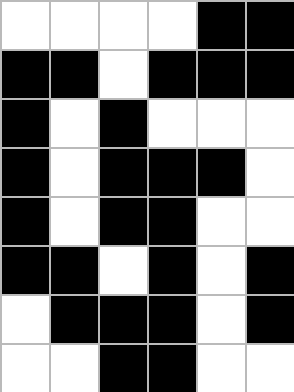[["white", "white", "white", "white", "black", "black"], ["black", "black", "white", "black", "black", "black"], ["black", "white", "black", "white", "white", "white"], ["black", "white", "black", "black", "black", "white"], ["black", "white", "black", "black", "white", "white"], ["black", "black", "white", "black", "white", "black"], ["white", "black", "black", "black", "white", "black"], ["white", "white", "black", "black", "white", "white"]]